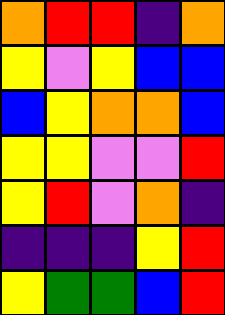[["orange", "red", "red", "indigo", "orange"], ["yellow", "violet", "yellow", "blue", "blue"], ["blue", "yellow", "orange", "orange", "blue"], ["yellow", "yellow", "violet", "violet", "red"], ["yellow", "red", "violet", "orange", "indigo"], ["indigo", "indigo", "indigo", "yellow", "red"], ["yellow", "green", "green", "blue", "red"]]